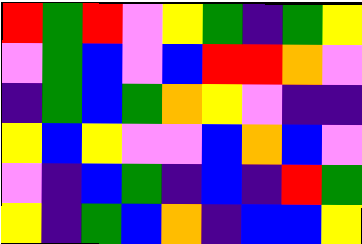[["red", "green", "red", "violet", "yellow", "green", "indigo", "green", "yellow"], ["violet", "green", "blue", "violet", "blue", "red", "red", "orange", "violet"], ["indigo", "green", "blue", "green", "orange", "yellow", "violet", "indigo", "indigo"], ["yellow", "blue", "yellow", "violet", "violet", "blue", "orange", "blue", "violet"], ["violet", "indigo", "blue", "green", "indigo", "blue", "indigo", "red", "green"], ["yellow", "indigo", "green", "blue", "orange", "indigo", "blue", "blue", "yellow"]]